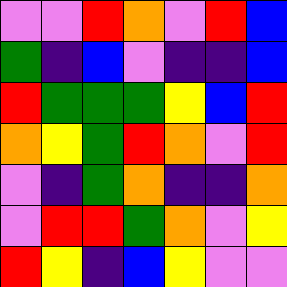[["violet", "violet", "red", "orange", "violet", "red", "blue"], ["green", "indigo", "blue", "violet", "indigo", "indigo", "blue"], ["red", "green", "green", "green", "yellow", "blue", "red"], ["orange", "yellow", "green", "red", "orange", "violet", "red"], ["violet", "indigo", "green", "orange", "indigo", "indigo", "orange"], ["violet", "red", "red", "green", "orange", "violet", "yellow"], ["red", "yellow", "indigo", "blue", "yellow", "violet", "violet"]]